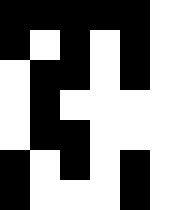[["black", "black", "black", "black", "black", "white"], ["black", "white", "black", "white", "black", "white"], ["white", "black", "black", "white", "black", "white"], ["white", "black", "white", "white", "white", "white"], ["white", "black", "black", "white", "white", "white"], ["black", "white", "black", "white", "black", "white"], ["black", "white", "white", "white", "black", "white"]]